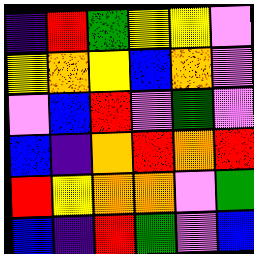[["indigo", "red", "green", "yellow", "yellow", "violet"], ["yellow", "orange", "yellow", "blue", "orange", "violet"], ["violet", "blue", "red", "violet", "green", "violet"], ["blue", "indigo", "orange", "red", "orange", "red"], ["red", "yellow", "orange", "orange", "violet", "green"], ["blue", "indigo", "red", "green", "violet", "blue"]]